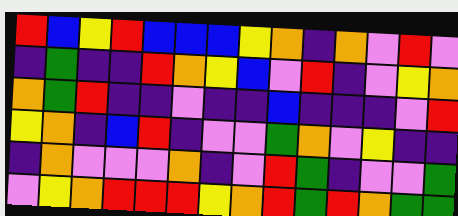[["red", "blue", "yellow", "red", "blue", "blue", "blue", "yellow", "orange", "indigo", "orange", "violet", "red", "violet"], ["indigo", "green", "indigo", "indigo", "red", "orange", "yellow", "blue", "violet", "red", "indigo", "violet", "yellow", "orange"], ["orange", "green", "red", "indigo", "indigo", "violet", "indigo", "indigo", "blue", "indigo", "indigo", "indigo", "violet", "red"], ["yellow", "orange", "indigo", "blue", "red", "indigo", "violet", "violet", "green", "orange", "violet", "yellow", "indigo", "indigo"], ["indigo", "orange", "violet", "violet", "violet", "orange", "indigo", "violet", "red", "green", "indigo", "violet", "violet", "green"], ["violet", "yellow", "orange", "red", "red", "red", "yellow", "orange", "red", "green", "red", "orange", "green", "green"]]